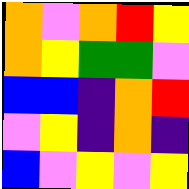[["orange", "violet", "orange", "red", "yellow"], ["orange", "yellow", "green", "green", "violet"], ["blue", "blue", "indigo", "orange", "red"], ["violet", "yellow", "indigo", "orange", "indigo"], ["blue", "violet", "yellow", "violet", "yellow"]]